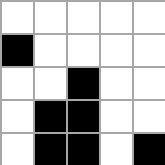[["white", "white", "white", "white", "white"], ["black", "white", "white", "white", "white"], ["white", "white", "black", "white", "white"], ["white", "black", "black", "white", "white"], ["white", "black", "black", "white", "black"]]